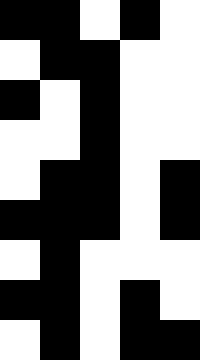[["black", "black", "white", "black", "white"], ["white", "black", "black", "white", "white"], ["black", "white", "black", "white", "white"], ["white", "white", "black", "white", "white"], ["white", "black", "black", "white", "black"], ["black", "black", "black", "white", "black"], ["white", "black", "white", "white", "white"], ["black", "black", "white", "black", "white"], ["white", "black", "white", "black", "black"]]